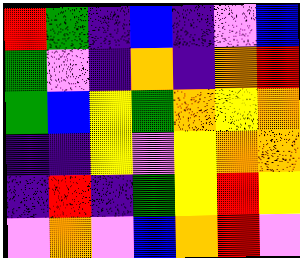[["red", "green", "indigo", "blue", "indigo", "violet", "blue"], ["green", "violet", "indigo", "orange", "indigo", "orange", "red"], ["green", "blue", "yellow", "green", "orange", "yellow", "orange"], ["indigo", "indigo", "yellow", "violet", "yellow", "orange", "orange"], ["indigo", "red", "indigo", "green", "yellow", "red", "yellow"], ["violet", "orange", "violet", "blue", "orange", "red", "violet"]]